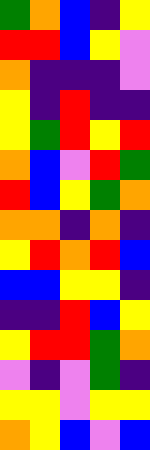[["green", "orange", "blue", "indigo", "yellow"], ["red", "red", "blue", "yellow", "violet"], ["orange", "indigo", "indigo", "indigo", "violet"], ["yellow", "indigo", "red", "indigo", "indigo"], ["yellow", "green", "red", "yellow", "red"], ["orange", "blue", "violet", "red", "green"], ["red", "blue", "yellow", "green", "orange"], ["orange", "orange", "indigo", "orange", "indigo"], ["yellow", "red", "orange", "red", "blue"], ["blue", "blue", "yellow", "yellow", "indigo"], ["indigo", "indigo", "red", "blue", "yellow"], ["yellow", "red", "red", "green", "orange"], ["violet", "indigo", "violet", "green", "indigo"], ["yellow", "yellow", "violet", "yellow", "yellow"], ["orange", "yellow", "blue", "violet", "blue"]]